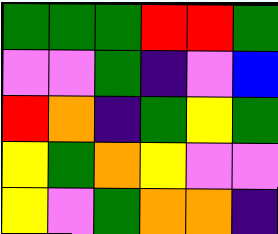[["green", "green", "green", "red", "red", "green"], ["violet", "violet", "green", "indigo", "violet", "blue"], ["red", "orange", "indigo", "green", "yellow", "green"], ["yellow", "green", "orange", "yellow", "violet", "violet"], ["yellow", "violet", "green", "orange", "orange", "indigo"]]